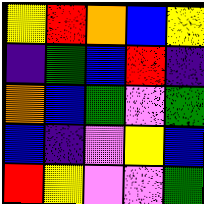[["yellow", "red", "orange", "blue", "yellow"], ["indigo", "green", "blue", "red", "indigo"], ["orange", "blue", "green", "violet", "green"], ["blue", "indigo", "violet", "yellow", "blue"], ["red", "yellow", "violet", "violet", "green"]]